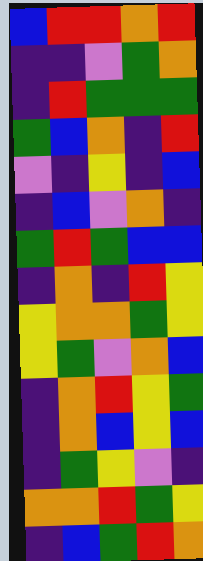[["blue", "red", "red", "orange", "red"], ["indigo", "indigo", "violet", "green", "orange"], ["indigo", "red", "green", "green", "green"], ["green", "blue", "orange", "indigo", "red"], ["violet", "indigo", "yellow", "indigo", "blue"], ["indigo", "blue", "violet", "orange", "indigo"], ["green", "red", "green", "blue", "blue"], ["indigo", "orange", "indigo", "red", "yellow"], ["yellow", "orange", "orange", "green", "yellow"], ["yellow", "green", "violet", "orange", "blue"], ["indigo", "orange", "red", "yellow", "green"], ["indigo", "orange", "blue", "yellow", "blue"], ["indigo", "green", "yellow", "violet", "indigo"], ["orange", "orange", "red", "green", "yellow"], ["indigo", "blue", "green", "red", "orange"]]